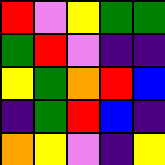[["red", "violet", "yellow", "green", "green"], ["green", "red", "violet", "indigo", "indigo"], ["yellow", "green", "orange", "red", "blue"], ["indigo", "green", "red", "blue", "indigo"], ["orange", "yellow", "violet", "indigo", "yellow"]]